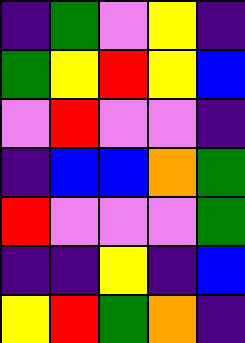[["indigo", "green", "violet", "yellow", "indigo"], ["green", "yellow", "red", "yellow", "blue"], ["violet", "red", "violet", "violet", "indigo"], ["indigo", "blue", "blue", "orange", "green"], ["red", "violet", "violet", "violet", "green"], ["indigo", "indigo", "yellow", "indigo", "blue"], ["yellow", "red", "green", "orange", "indigo"]]